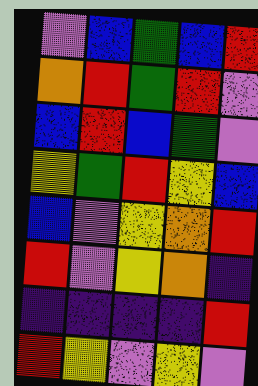[["violet", "blue", "green", "blue", "red"], ["orange", "red", "green", "red", "violet"], ["blue", "red", "blue", "green", "violet"], ["yellow", "green", "red", "yellow", "blue"], ["blue", "violet", "yellow", "orange", "red"], ["red", "violet", "yellow", "orange", "indigo"], ["indigo", "indigo", "indigo", "indigo", "red"], ["red", "yellow", "violet", "yellow", "violet"]]